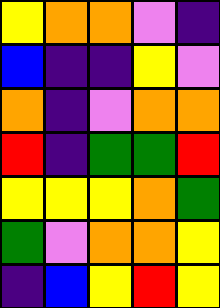[["yellow", "orange", "orange", "violet", "indigo"], ["blue", "indigo", "indigo", "yellow", "violet"], ["orange", "indigo", "violet", "orange", "orange"], ["red", "indigo", "green", "green", "red"], ["yellow", "yellow", "yellow", "orange", "green"], ["green", "violet", "orange", "orange", "yellow"], ["indigo", "blue", "yellow", "red", "yellow"]]